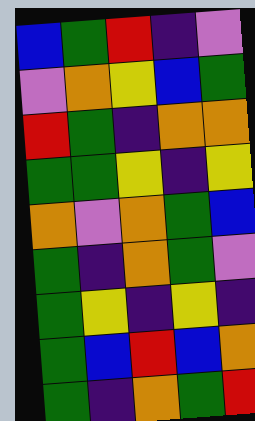[["blue", "green", "red", "indigo", "violet"], ["violet", "orange", "yellow", "blue", "green"], ["red", "green", "indigo", "orange", "orange"], ["green", "green", "yellow", "indigo", "yellow"], ["orange", "violet", "orange", "green", "blue"], ["green", "indigo", "orange", "green", "violet"], ["green", "yellow", "indigo", "yellow", "indigo"], ["green", "blue", "red", "blue", "orange"], ["green", "indigo", "orange", "green", "red"]]